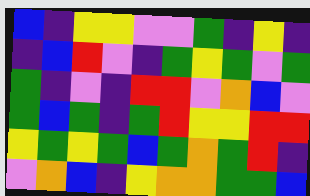[["blue", "indigo", "yellow", "yellow", "violet", "violet", "green", "indigo", "yellow", "indigo"], ["indigo", "blue", "red", "violet", "indigo", "green", "yellow", "green", "violet", "green"], ["green", "indigo", "violet", "indigo", "red", "red", "violet", "orange", "blue", "violet"], ["green", "blue", "green", "indigo", "green", "red", "yellow", "yellow", "red", "red"], ["yellow", "green", "yellow", "green", "blue", "green", "orange", "green", "red", "indigo"], ["violet", "orange", "blue", "indigo", "yellow", "orange", "orange", "green", "green", "blue"]]